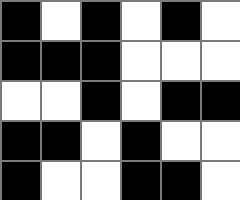[["black", "white", "black", "white", "black", "white"], ["black", "black", "black", "white", "white", "white"], ["white", "white", "black", "white", "black", "black"], ["black", "black", "white", "black", "white", "white"], ["black", "white", "white", "black", "black", "white"]]